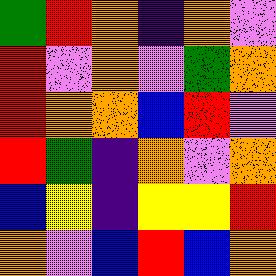[["green", "red", "orange", "indigo", "orange", "violet"], ["red", "violet", "orange", "violet", "green", "orange"], ["red", "orange", "orange", "blue", "red", "violet"], ["red", "green", "indigo", "orange", "violet", "orange"], ["blue", "yellow", "indigo", "yellow", "yellow", "red"], ["orange", "violet", "blue", "red", "blue", "orange"]]